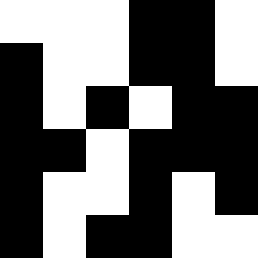[["white", "white", "white", "black", "black", "white"], ["black", "white", "white", "black", "black", "white"], ["black", "white", "black", "white", "black", "black"], ["black", "black", "white", "black", "black", "black"], ["black", "white", "white", "black", "white", "black"], ["black", "white", "black", "black", "white", "white"]]